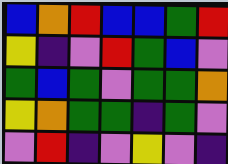[["blue", "orange", "red", "blue", "blue", "green", "red"], ["yellow", "indigo", "violet", "red", "green", "blue", "violet"], ["green", "blue", "green", "violet", "green", "green", "orange"], ["yellow", "orange", "green", "green", "indigo", "green", "violet"], ["violet", "red", "indigo", "violet", "yellow", "violet", "indigo"]]